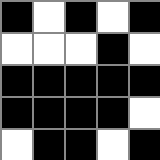[["black", "white", "black", "white", "black"], ["white", "white", "white", "black", "white"], ["black", "black", "black", "black", "black"], ["black", "black", "black", "black", "white"], ["white", "black", "black", "white", "black"]]